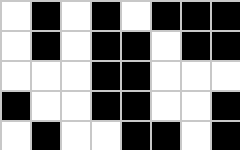[["white", "black", "white", "black", "white", "black", "black", "black"], ["white", "black", "white", "black", "black", "white", "black", "black"], ["white", "white", "white", "black", "black", "white", "white", "white"], ["black", "white", "white", "black", "black", "white", "white", "black"], ["white", "black", "white", "white", "black", "black", "white", "black"]]